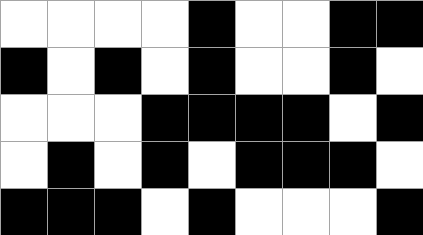[["white", "white", "white", "white", "black", "white", "white", "black", "black"], ["black", "white", "black", "white", "black", "white", "white", "black", "white"], ["white", "white", "white", "black", "black", "black", "black", "white", "black"], ["white", "black", "white", "black", "white", "black", "black", "black", "white"], ["black", "black", "black", "white", "black", "white", "white", "white", "black"]]